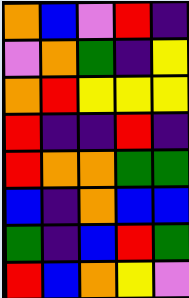[["orange", "blue", "violet", "red", "indigo"], ["violet", "orange", "green", "indigo", "yellow"], ["orange", "red", "yellow", "yellow", "yellow"], ["red", "indigo", "indigo", "red", "indigo"], ["red", "orange", "orange", "green", "green"], ["blue", "indigo", "orange", "blue", "blue"], ["green", "indigo", "blue", "red", "green"], ["red", "blue", "orange", "yellow", "violet"]]